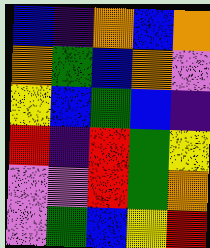[["blue", "indigo", "orange", "blue", "orange"], ["orange", "green", "blue", "orange", "violet"], ["yellow", "blue", "green", "blue", "indigo"], ["red", "indigo", "red", "green", "yellow"], ["violet", "violet", "red", "green", "orange"], ["violet", "green", "blue", "yellow", "red"]]